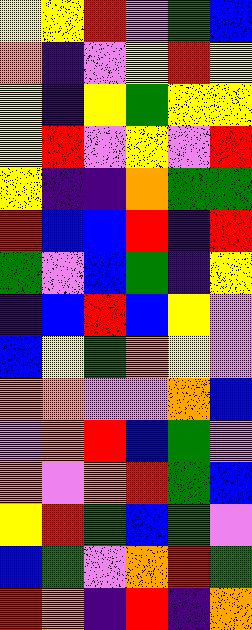[["yellow", "yellow", "red", "violet", "green", "blue"], ["orange", "indigo", "violet", "yellow", "red", "yellow"], ["yellow", "indigo", "yellow", "green", "yellow", "yellow"], ["yellow", "red", "violet", "yellow", "violet", "red"], ["yellow", "indigo", "indigo", "orange", "green", "green"], ["red", "blue", "blue", "red", "indigo", "red"], ["green", "violet", "blue", "green", "indigo", "yellow"], ["indigo", "blue", "red", "blue", "yellow", "violet"], ["blue", "yellow", "green", "orange", "yellow", "violet"], ["orange", "orange", "violet", "violet", "orange", "blue"], ["violet", "orange", "red", "blue", "green", "violet"], ["orange", "violet", "orange", "red", "green", "blue"], ["yellow", "red", "green", "blue", "green", "violet"], ["blue", "green", "violet", "orange", "red", "green"], ["red", "orange", "indigo", "red", "indigo", "orange"]]